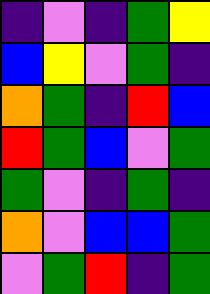[["indigo", "violet", "indigo", "green", "yellow"], ["blue", "yellow", "violet", "green", "indigo"], ["orange", "green", "indigo", "red", "blue"], ["red", "green", "blue", "violet", "green"], ["green", "violet", "indigo", "green", "indigo"], ["orange", "violet", "blue", "blue", "green"], ["violet", "green", "red", "indigo", "green"]]